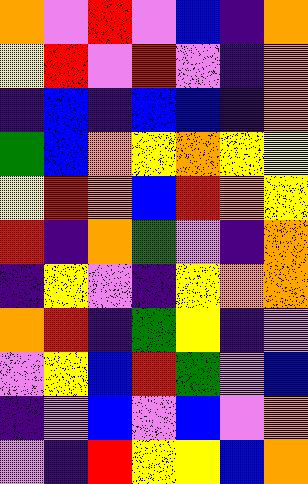[["orange", "violet", "red", "violet", "blue", "indigo", "orange"], ["yellow", "red", "violet", "red", "violet", "indigo", "orange"], ["indigo", "blue", "indigo", "blue", "blue", "indigo", "orange"], ["green", "blue", "orange", "yellow", "orange", "yellow", "yellow"], ["yellow", "red", "orange", "blue", "red", "orange", "yellow"], ["red", "indigo", "orange", "green", "violet", "indigo", "orange"], ["indigo", "yellow", "violet", "indigo", "yellow", "orange", "orange"], ["orange", "red", "indigo", "green", "yellow", "indigo", "violet"], ["violet", "yellow", "blue", "red", "green", "violet", "blue"], ["indigo", "violet", "blue", "violet", "blue", "violet", "orange"], ["violet", "indigo", "red", "yellow", "yellow", "blue", "orange"]]